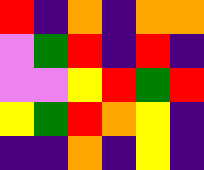[["red", "indigo", "orange", "indigo", "orange", "orange"], ["violet", "green", "red", "indigo", "red", "indigo"], ["violet", "violet", "yellow", "red", "green", "red"], ["yellow", "green", "red", "orange", "yellow", "indigo"], ["indigo", "indigo", "orange", "indigo", "yellow", "indigo"]]